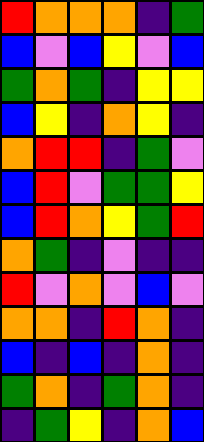[["red", "orange", "orange", "orange", "indigo", "green"], ["blue", "violet", "blue", "yellow", "violet", "blue"], ["green", "orange", "green", "indigo", "yellow", "yellow"], ["blue", "yellow", "indigo", "orange", "yellow", "indigo"], ["orange", "red", "red", "indigo", "green", "violet"], ["blue", "red", "violet", "green", "green", "yellow"], ["blue", "red", "orange", "yellow", "green", "red"], ["orange", "green", "indigo", "violet", "indigo", "indigo"], ["red", "violet", "orange", "violet", "blue", "violet"], ["orange", "orange", "indigo", "red", "orange", "indigo"], ["blue", "indigo", "blue", "indigo", "orange", "indigo"], ["green", "orange", "indigo", "green", "orange", "indigo"], ["indigo", "green", "yellow", "indigo", "orange", "blue"]]